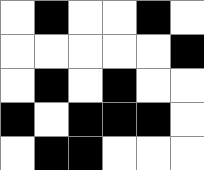[["white", "black", "white", "white", "black", "white"], ["white", "white", "white", "white", "white", "black"], ["white", "black", "white", "black", "white", "white"], ["black", "white", "black", "black", "black", "white"], ["white", "black", "black", "white", "white", "white"]]